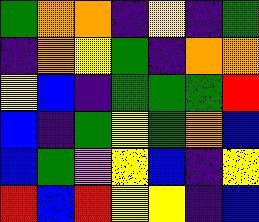[["green", "orange", "orange", "indigo", "yellow", "indigo", "green"], ["indigo", "orange", "yellow", "green", "indigo", "orange", "orange"], ["yellow", "blue", "indigo", "green", "green", "green", "red"], ["blue", "indigo", "green", "yellow", "green", "orange", "blue"], ["blue", "green", "violet", "yellow", "blue", "indigo", "yellow"], ["red", "blue", "red", "yellow", "yellow", "indigo", "blue"]]